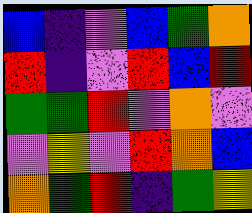[["blue", "indigo", "violet", "blue", "green", "orange"], ["red", "indigo", "violet", "red", "blue", "red"], ["green", "green", "red", "violet", "orange", "violet"], ["violet", "yellow", "violet", "red", "orange", "blue"], ["orange", "green", "red", "indigo", "green", "yellow"]]